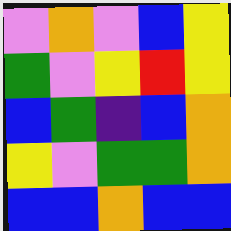[["violet", "orange", "violet", "blue", "yellow"], ["green", "violet", "yellow", "red", "yellow"], ["blue", "green", "indigo", "blue", "orange"], ["yellow", "violet", "green", "green", "orange"], ["blue", "blue", "orange", "blue", "blue"]]